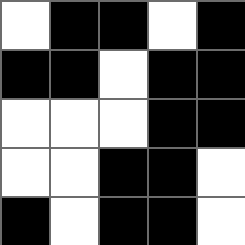[["white", "black", "black", "white", "black"], ["black", "black", "white", "black", "black"], ["white", "white", "white", "black", "black"], ["white", "white", "black", "black", "white"], ["black", "white", "black", "black", "white"]]